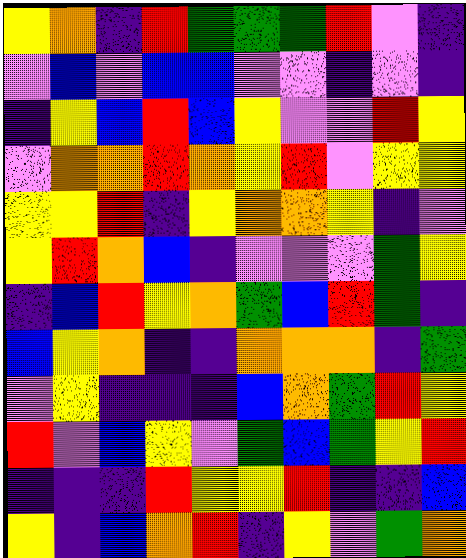[["yellow", "orange", "indigo", "red", "green", "green", "green", "red", "violet", "indigo"], ["violet", "blue", "violet", "blue", "blue", "violet", "violet", "indigo", "violet", "indigo"], ["indigo", "yellow", "blue", "red", "blue", "yellow", "violet", "violet", "red", "yellow"], ["violet", "orange", "orange", "red", "orange", "yellow", "red", "violet", "yellow", "yellow"], ["yellow", "yellow", "red", "indigo", "yellow", "orange", "orange", "yellow", "indigo", "violet"], ["yellow", "red", "orange", "blue", "indigo", "violet", "violet", "violet", "green", "yellow"], ["indigo", "blue", "red", "yellow", "orange", "green", "blue", "red", "green", "indigo"], ["blue", "yellow", "orange", "indigo", "indigo", "orange", "orange", "orange", "indigo", "green"], ["violet", "yellow", "indigo", "indigo", "indigo", "blue", "orange", "green", "red", "yellow"], ["red", "violet", "blue", "yellow", "violet", "green", "blue", "green", "yellow", "red"], ["indigo", "indigo", "indigo", "red", "yellow", "yellow", "red", "indigo", "indigo", "blue"], ["yellow", "indigo", "blue", "orange", "red", "indigo", "yellow", "violet", "green", "orange"]]